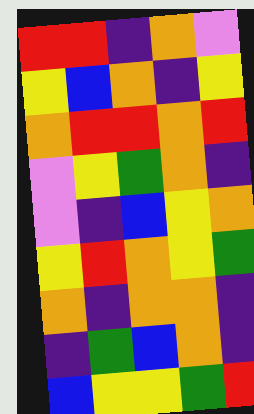[["red", "red", "indigo", "orange", "violet"], ["yellow", "blue", "orange", "indigo", "yellow"], ["orange", "red", "red", "orange", "red"], ["violet", "yellow", "green", "orange", "indigo"], ["violet", "indigo", "blue", "yellow", "orange"], ["yellow", "red", "orange", "yellow", "green"], ["orange", "indigo", "orange", "orange", "indigo"], ["indigo", "green", "blue", "orange", "indigo"], ["blue", "yellow", "yellow", "green", "red"]]